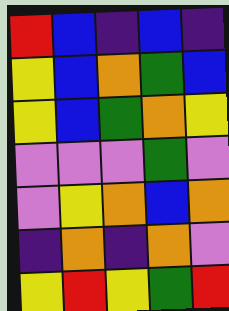[["red", "blue", "indigo", "blue", "indigo"], ["yellow", "blue", "orange", "green", "blue"], ["yellow", "blue", "green", "orange", "yellow"], ["violet", "violet", "violet", "green", "violet"], ["violet", "yellow", "orange", "blue", "orange"], ["indigo", "orange", "indigo", "orange", "violet"], ["yellow", "red", "yellow", "green", "red"]]